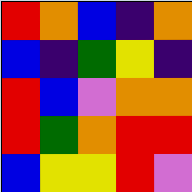[["red", "orange", "blue", "indigo", "orange"], ["blue", "indigo", "green", "yellow", "indigo"], ["red", "blue", "violet", "orange", "orange"], ["red", "green", "orange", "red", "red"], ["blue", "yellow", "yellow", "red", "violet"]]